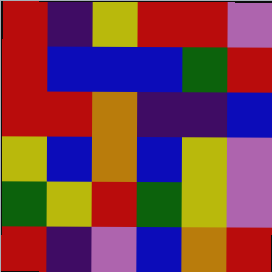[["red", "indigo", "yellow", "red", "red", "violet"], ["red", "blue", "blue", "blue", "green", "red"], ["red", "red", "orange", "indigo", "indigo", "blue"], ["yellow", "blue", "orange", "blue", "yellow", "violet"], ["green", "yellow", "red", "green", "yellow", "violet"], ["red", "indigo", "violet", "blue", "orange", "red"]]